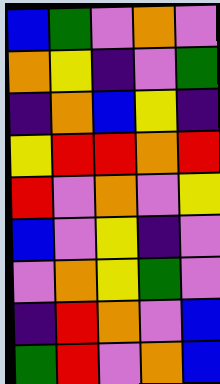[["blue", "green", "violet", "orange", "violet"], ["orange", "yellow", "indigo", "violet", "green"], ["indigo", "orange", "blue", "yellow", "indigo"], ["yellow", "red", "red", "orange", "red"], ["red", "violet", "orange", "violet", "yellow"], ["blue", "violet", "yellow", "indigo", "violet"], ["violet", "orange", "yellow", "green", "violet"], ["indigo", "red", "orange", "violet", "blue"], ["green", "red", "violet", "orange", "blue"]]